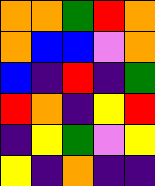[["orange", "orange", "green", "red", "orange"], ["orange", "blue", "blue", "violet", "orange"], ["blue", "indigo", "red", "indigo", "green"], ["red", "orange", "indigo", "yellow", "red"], ["indigo", "yellow", "green", "violet", "yellow"], ["yellow", "indigo", "orange", "indigo", "indigo"]]